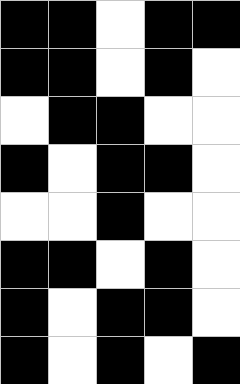[["black", "black", "white", "black", "black"], ["black", "black", "white", "black", "white"], ["white", "black", "black", "white", "white"], ["black", "white", "black", "black", "white"], ["white", "white", "black", "white", "white"], ["black", "black", "white", "black", "white"], ["black", "white", "black", "black", "white"], ["black", "white", "black", "white", "black"]]